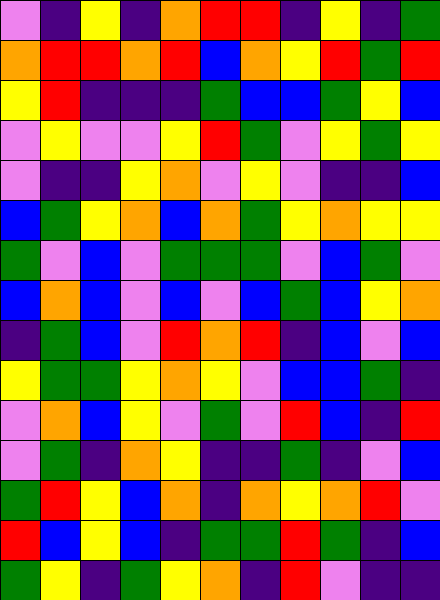[["violet", "indigo", "yellow", "indigo", "orange", "red", "red", "indigo", "yellow", "indigo", "green"], ["orange", "red", "red", "orange", "red", "blue", "orange", "yellow", "red", "green", "red"], ["yellow", "red", "indigo", "indigo", "indigo", "green", "blue", "blue", "green", "yellow", "blue"], ["violet", "yellow", "violet", "violet", "yellow", "red", "green", "violet", "yellow", "green", "yellow"], ["violet", "indigo", "indigo", "yellow", "orange", "violet", "yellow", "violet", "indigo", "indigo", "blue"], ["blue", "green", "yellow", "orange", "blue", "orange", "green", "yellow", "orange", "yellow", "yellow"], ["green", "violet", "blue", "violet", "green", "green", "green", "violet", "blue", "green", "violet"], ["blue", "orange", "blue", "violet", "blue", "violet", "blue", "green", "blue", "yellow", "orange"], ["indigo", "green", "blue", "violet", "red", "orange", "red", "indigo", "blue", "violet", "blue"], ["yellow", "green", "green", "yellow", "orange", "yellow", "violet", "blue", "blue", "green", "indigo"], ["violet", "orange", "blue", "yellow", "violet", "green", "violet", "red", "blue", "indigo", "red"], ["violet", "green", "indigo", "orange", "yellow", "indigo", "indigo", "green", "indigo", "violet", "blue"], ["green", "red", "yellow", "blue", "orange", "indigo", "orange", "yellow", "orange", "red", "violet"], ["red", "blue", "yellow", "blue", "indigo", "green", "green", "red", "green", "indigo", "blue"], ["green", "yellow", "indigo", "green", "yellow", "orange", "indigo", "red", "violet", "indigo", "indigo"]]